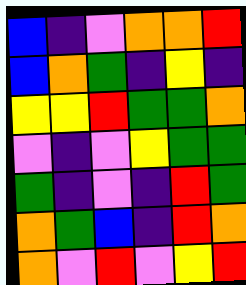[["blue", "indigo", "violet", "orange", "orange", "red"], ["blue", "orange", "green", "indigo", "yellow", "indigo"], ["yellow", "yellow", "red", "green", "green", "orange"], ["violet", "indigo", "violet", "yellow", "green", "green"], ["green", "indigo", "violet", "indigo", "red", "green"], ["orange", "green", "blue", "indigo", "red", "orange"], ["orange", "violet", "red", "violet", "yellow", "red"]]